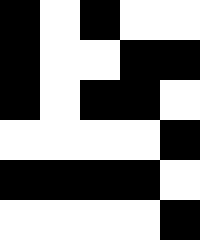[["black", "white", "black", "white", "white"], ["black", "white", "white", "black", "black"], ["black", "white", "black", "black", "white"], ["white", "white", "white", "white", "black"], ["black", "black", "black", "black", "white"], ["white", "white", "white", "white", "black"]]